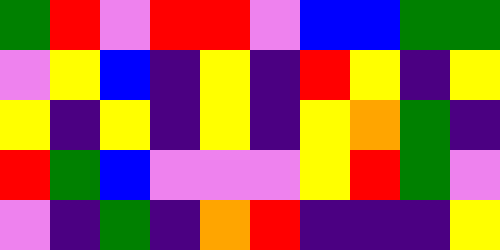[["green", "red", "violet", "red", "red", "violet", "blue", "blue", "green", "green"], ["violet", "yellow", "blue", "indigo", "yellow", "indigo", "red", "yellow", "indigo", "yellow"], ["yellow", "indigo", "yellow", "indigo", "yellow", "indigo", "yellow", "orange", "green", "indigo"], ["red", "green", "blue", "violet", "violet", "violet", "yellow", "red", "green", "violet"], ["violet", "indigo", "green", "indigo", "orange", "red", "indigo", "indigo", "indigo", "yellow"]]